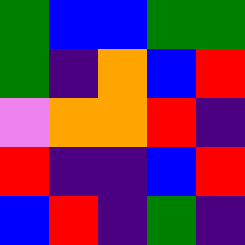[["green", "blue", "blue", "green", "green"], ["green", "indigo", "orange", "blue", "red"], ["violet", "orange", "orange", "red", "indigo"], ["red", "indigo", "indigo", "blue", "red"], ["blue", "red", "indigo", "green", "indigo"]]